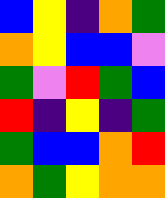[["blue", "yellow", "indigo", "orange", "green"], ["orange", "yellow", "blue", "blue", "violet"], ["green", "violet", "red", "green", "blue"], ["red", "indigo", "yellow", "indigo", "green"], ["green", "blue", "blue", "orange", "red"], ["orange", "green", "yellow", "orange", "orange"]]